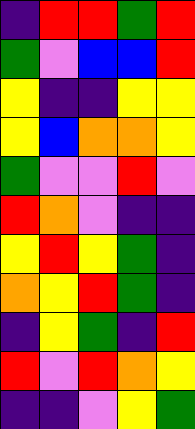[["indigo", "red", "red", "green", "red"], ["green", "violet", "blue", "blue", "red"], ["yellow", "indigo", "indigo", "yellow", "yellow"], ["yellow", "blue", "orange", "orange", "yellow"], ["green", "violet", "violet", "red", "violet"], ["red", "orange", "violet", "indigo", "indigo"], ["yellow", "red", "yellow", "green", "indigo"], ["orange", "yellow", "red", "green", "indigo"], ["indigo", "yellow", "green", "indigo", "red"], ["red", "violet", "red", "orange", "yellow"], ["indigo", "indigo", "violet", "yellow", "green"]]